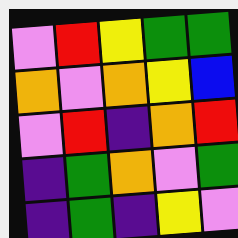[["violet", "red", "yellow", "green", "green"], ["orange", "violet", "orange", "yellow", "blue"], ["violet", "red", "indigo", "orange", "red"], ["indigo", "green", "orange", "violet", "green"], ["indigo", "green", "indigo", "yellow", "violet"]]